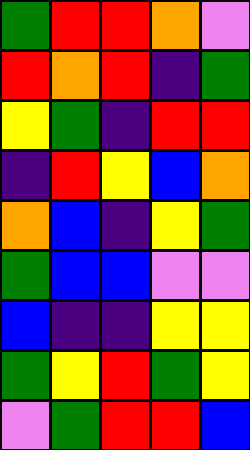[["green", "red", "red", "orange", "violet"], ["red", "orange", "red", "indigo", "green"], ["yellow", "green", "indigo", "red", "red"], ["indigo", "red", "yellow", "blue", "orange"], ["orange", "blue", "indigo", "yellow", "green"], ["green", "blue", "blue", "violet", "violet"], ["blue", "indigo", "indigo", "yellow", "yellow"], ["green", "yellow", "red", "green", "yellow"], ["violet", "green", "red", "red", "blue"]]